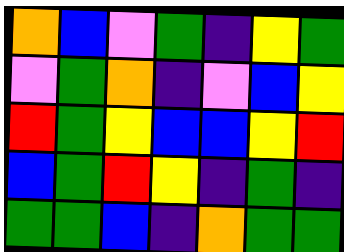[["orange", "blue", "violet", "green", "indigo", "yellow", "green"], ["violet", "green", "orange", "indigo", "violet", "blue", "yellow"], ["red", "green", "yellow", "blue", "blue", "yellow", "red"], ["blue", "green", "red", "yellow", "indigo", "green", "indigo"], ["green", "green", "blue", "indigo", "orange", "green", "green"]]